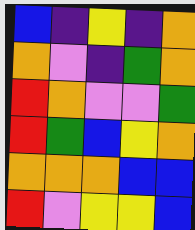[["blue", "indigo", "yellow", "indigo", "orange"], ["orange", "violet", "indigo", "green", "orange"], ["red", "orange", "violet", "violet", "green"], ["red", "green", "blue", "yellow", "orange"], ["orange", "orange", "orange", "blue", "blue"], ["red", "violet", "yellow", "yellow", "blue"]]